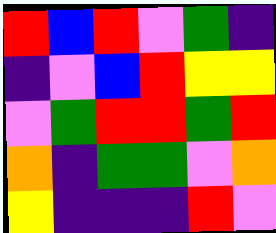[["red", "blue", "red", "violet", "green", "indigo"], ["indigo", "violet", "blue", "red", "yellow", "yellow"], ["violet", "green", "red", "red", "green", "red"], ["orange", "indigo", "green", "green", "violet", "orange"], ["yellow", "indigo", "indigo", "indigo", "red", "violet"]]